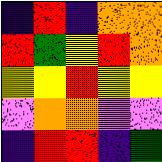[["indigo", "red", "indigo", "orange", "orange"], ["red", "green", "yellow", "red", "orange"], ["yellow", "yellow", "red", "yellow", "yellow"], ["violet", "orange", "orange", "violet", "violet"], ["indigo", "red", "red", "indigo", "green"]]